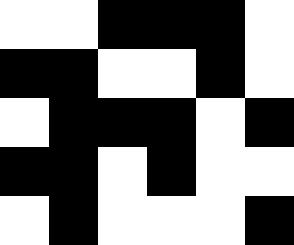[["white", "white", "black", "black", "black", "white"], ["black", "black", "white", "white", "black", "white"], ["white", "black", "black", "black", "white", "black"], ["black", "black", "white", "black", "white", "white"], ["white", "black", "white", "white", "white", "black"]]